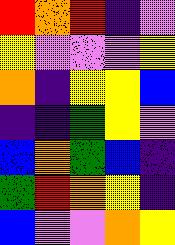[["red", "orange", "red", "indigo", "violet"], ["yellow", "violet", "violet", "violet", "yellow"], ["orange", "indigo", "yellow", "yellow", "blue"], ["indigo", "indigo", "green", "yellow", "violet"], ["blue", "orange", "green", "blue", "indigo"], ["green", "red", "orange", "yellow", "indigo"], ["blue", "violet", "violet", "orange", "yellow"]]